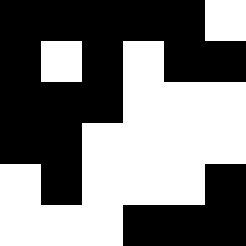[["black", "black", "black", "black", "black", "white"], ["black", "white", "black", "white", "black", "black"], ["black", "black", "black", "white", "white", "white"], ["black", "black", "white", "white", "white", "white"], ["white", "black", "white", "white", "white", "black"], ["white", "white", "white", "black", "black", "black"]]